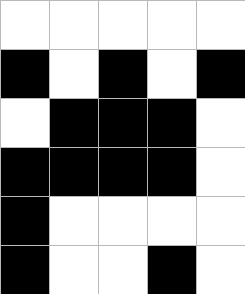[["white", "white", "white", "white", "white"], ["black", "white", "black", "white", "black"], ["white", "black", "black", "black", "white"], ["black", "black", "black", "black", "white"], ["black", "white", "white", "white", "white"], ["black", "white", "white", "black", "white"]]